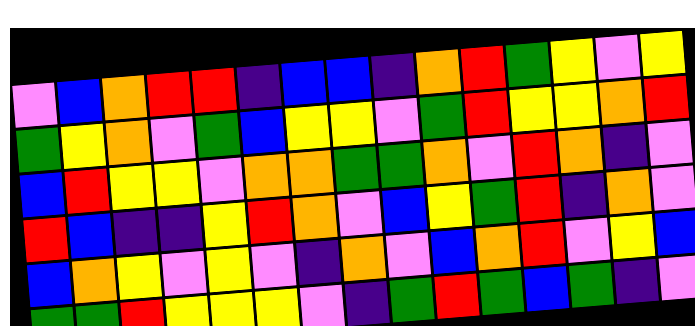[["violet", "blue", "orange", "red", "red", "indigo", "blue", "blue", "indigo", "orange", "red", "green", "yellow", "violet", "yellow"], ["green", "yellow", "orange", "violet", "green", "blue", "yellow", "yellow", "violet", "green", "red", "yellow", "yellow", "orange", "red"], ["blue", "red", "yellow", "yellow", "violet", "orange", "orange", "green", "green", "orange", "violet", "red", "orange", "indigo", "violet"], ["red", "blue", "indigo", "indigo", "yellow", "red", "orange", "violet", "blue", "yellow", "green", "red", "indigo", "orange", "violet"], ["blue", "orange", "yellow", "violet", "yellow", "violet", "indigo", "orange", "violet", "blue", "orange", "red", "violet", "yellow", "blue"], ["green", "green", "red", "yellow", "yellow", "yellow", "violet", "indigo", "green", "red", "green", "blue", "green", "indigo", "violet"]]